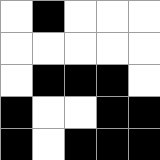[["white", "black", "white", "white", "white"], ["white", "white", "white", "white", "white"], ["white", "black", "black", "black", "white"], ["black", "white", "white", "black", "black"], ["black", "white", "black", "black", "black"]]